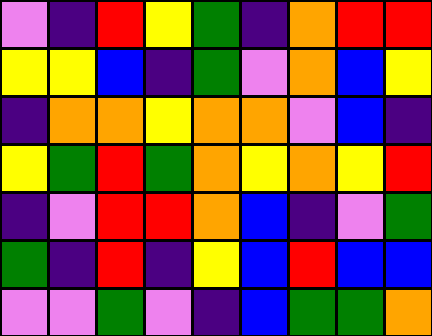[["violet", "indigo", "red", "yellow", "green", "indigo", "orange", "red", "red"], ["yellow", "yellow", "blue", "indigo", "green", "violet", "orange", "blue", "yellow"], ["indigo", "orange", "orange", "yellow", "orange", "orange", "violet", "blue", "indigo"], ["yellow", "green", "red", "green", "orange", "yellow", "orange", "yellow", "red"], ["indigo", "violet", "red", "red", "orange", "blue", "indigo", "violet", "green"], ["green", "indigo", "red", "indigo", "yellow", "blue", "red", "blue", "blue"], ["violet", "violet", "green", "violet", "indigo", "blue", "green", "green", "orange"]]